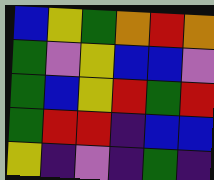[["blue", "yellow", "green", "orange", "red", "orange"], ["green", "violet", "yellow", "blue", "blue", "violet"], ["green", "blue", "yellow", "red", "green", "red"], ["green", "red", "red", "indigo", "blue", "blue"], ["yellow", "indigo", "violet", "indigo", "green", "indigo"]]